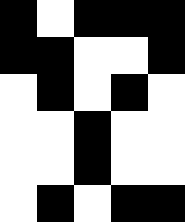[["black", "white", "black", "black", "black"], ["black", "black", "white", "white", "black"], ["white", "black", "white", "black", "white"], ["white", "white", "black", "white", "white"], ["white", "white", "black", "white", "white"], ["white", "black", "white", "black", "black"]]